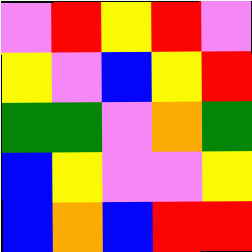[["violet", "red", "yellow", "red", "violet"], ["yellow", "violet", "blue", "yellow", "red"], ["green", "green", "violet", "orange", "green"], ["blue", "yellow", "violet", "violet", "yellow"], ["blue", "orange", "blue", "red", "red"]]